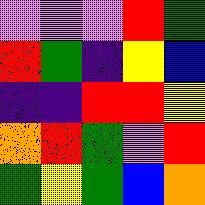[["violet", "violet", "violet", "red", "green"], ["red", "green", "indigo", "yellow", "blue"], ["indigo", "indigo", "red", "red", "yellow"], ["orange", "red", "green", "violet", "red"], ["green", "yellow", "green", "blue", "orange"]]